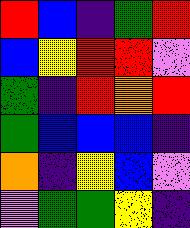[["red", "blue", "indigo", "green", "red"], ["blue", "yellow", "red", "red", "violet"], ["green", "indigo", "red", "orange", "red"], ["green", "blue", "blue", "blue", "indigo"], ["orange", "indigo", "yellow", "blue", "violet"], ["violet", "green", "green", "yellow", "indigo"]]